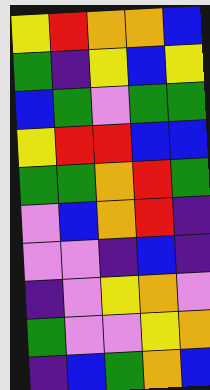[["yellow", "red", "orange", "orange", "blue"], ["green", "indigo", "yellow", "blue", "yellow"], ["blue", "green", "violet", "green", "green"], ["yellow", "red", "red", "blue", "blue"], ["green", "green", "orange", "red", "green"], ["violet", "blue", "orange", "red", "indigo"], ["violet", "violet", "indigo", "blue", "indigo"], ["indigo", "violet", "yellow", "orange", "violet"], ["green", "violet", "violet", "yellow", "orange"], ["indigo", "blue", "green", "orange", "blue"]]